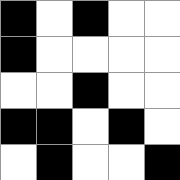[["black", "white", "black", "white", "white"], ["black", "white", "white", "white", "white"], ["white", "white", "black", "white", "white"], ["black", "black", "white", "black", "white"], ["white", "black", "white", "white", "black"]]